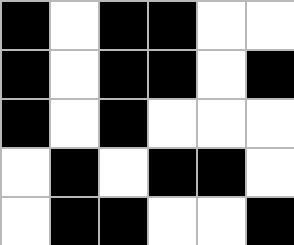[["black", "white", "black", "black", "white", "white"], ["black", "white", "black", "black", "white", "black"], ["black", "white", "black", "white", "white", "white"], ["white", "black", "white", "black", "black", "white"], ["white", "black", "black", "white", "white", "black"]]